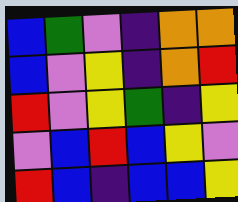[["blue", "green", "violet", "indigo", "orange", "orange"], ["blue", "violet", "yellow", "indigo", "orange", "red"], ["red", "violet", "yellow", "green", "indigo", "yellow"], ["violet", "blue", "red", "blue", "yellow", "violet"], ["red", "blue", "indigo", "blue", "blue", "yellow"]]